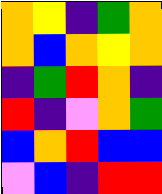[["orange", "yellow", "indigo", "green", "orange"], ["orange", "blue", "orange", "yellow", "orange"], ["indigo", "green", "red", "orange", "indigo"], ["red", "indigo", "violet", "orange", "green"], ["blue", "orange", "red", "blue", "blue"], ["violet", "blue", "indigo", "red", "red"]]